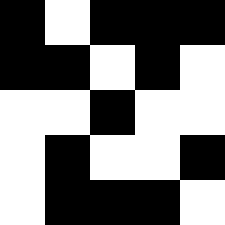[["black", "white", "black", "black", "black"], ["black", "black", "white", "black", "white"], ["white", "white", "black", "white", "white"], ["white", "black", "white", "white", "black"], ["white", "black", "black", "black", "white"]]